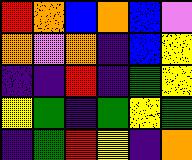[["red", "orange", "blue", "orange", "blue", "violet"], ["orange", "violet", "orange", "indigo", "blue", "yellow"], ["indigo", "indigo", "red", "indigo", "green", "yellow"], ["yellow", "green", "indigo", "green", "yellow", "green"], ["indigo", "green", "red", "yellow", "indigo", "orange"]]